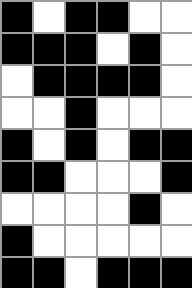[["black", "white", "black", "black", "white", "white"], ["black", "black", "black", "white", "black", "white"], ["white", "black", "black", "black", "black", "white"], ["white", "white", "black", "white", "white", "white"], ["black", "white", "black", "white", "black", "black"], ["black", "black", "white", "white", "white", "black"], ["white", "white", "white", "white", "black", "white"], ["black", "white", "white", "white", "white", "white"], ["black", "black", "white", "black", "black", "black"]]